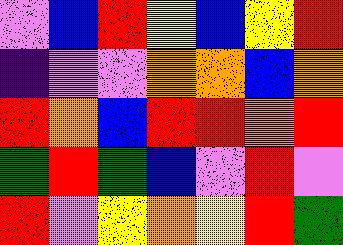[["violet", "blue", "red", "yellow", "blue", "yellow", "red"], ["indigo", "violet", "violet", "orange", "orange", "blue", "orange"], ["red", "orange", "blue", "red", "red", "orange", "red"], ["green", "red", "green", "blue", "violet", "red", "violet"], ["red", "violet", "yellow", "orange", "yellow", "red", "green"]]